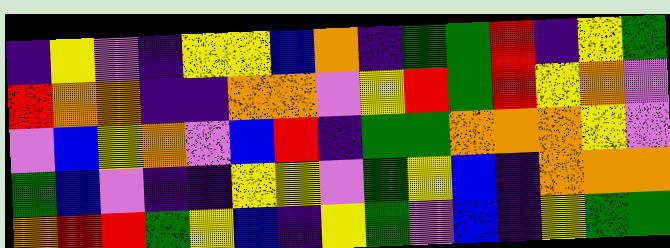[["indigo", "yellow", "violet", "indigo", "yellow", "yellow", "blue", "orange", "indigo", "green", "green", "red", "indigo", "yellow", "green"], ["red", "orange", "orange", "indigo", "indigo", "orange", "orange", "violet", "yellow", "red", "green", "red", "yellow", "orange", "violet"], ["violet", "blue", "yellow", "orange", "violet", "blue", "red", "indigo", "green", "green", "orange", "orange", "orange", "yellow", "violet"], ["green", "blue", "violet", "indigo", "indigo", "yellow", "yellow", "violet", "green", "yellow", "blue", "indigo", "orange", "orange", "orange"], ["orange", "red", "red", "green", "yellow", "blue", "indigo", "yellow", "green", "violet", "blue", "indigo", "yellow", "green", "green"]]